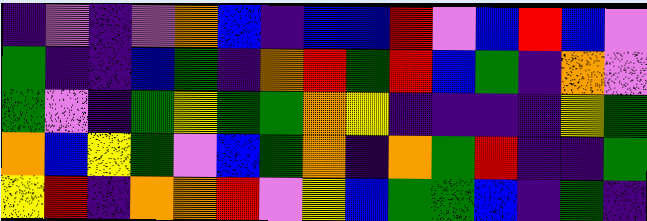[["indigo", "violet", "indigo", "violet", "orange", "blue", "indigo", "blue", "blue", "red", "violet", "blue", "red", "blue", "violet"], ["green", "indigo", "indigo", "blue", "green", "indigo", "orange", "red", "green", "red", "blue", "green", "indigo", "orange", "violet"], ["green", "violet", "indigo", "green", "yellow", "green", "green", "orange", "yellow", "indigo", "indigo", "indigo", "indigo", "yellow", "green"], ["orange", "blue", "yellow", "green", "violet", "blue", "green", "orange", "indigo", "orange", "green", "red", "indigo", "indigo", "green"], ["yellow", "red", "indigo", "orange", "orange", "red", "violet", "yellow", "blue", "green", "green", "blue", "indigo", "green", "indigo"]]